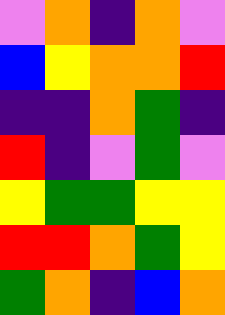[["violet", "orange", "indigo", "orange", "violet"], ["blue", "yellow", "orange", "orange", "red"], ["indigo", "indigo", "orange", "green", "indigo"], ["red", "indigo", "violet", "green", "violet"], ["yellow", "green", "green", "yellow", "yellow"], ["red", "red", "orange", "green", "yellow"], ["green", "orange", "indigo", "blue", "orange"]]